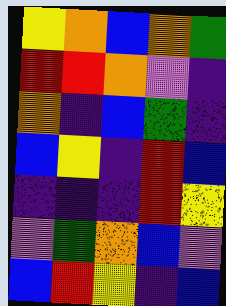[["yellow", "orange", "blue", "orange", "green"], ["red", "red", "orange", "violet", "indigo"], ["orange", "indigo", "blue", "green", "indigo"], ["blue", "yellow", "indigo", "red", "blue"], ["indigo", "indigo", "indigo", "red", "yellow"], ["violet", "green", "orange", "blue", "violet"], ["blue", "red", "yellow", "indigo", "blue"]]